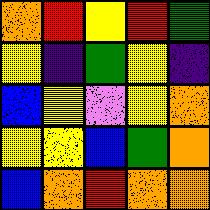[["orange", "red", "yellow", "red", "green"], ["yellow", "indigo", "green", "yellow", "indigo"], ["blue", "yellow", "violet", "yellow", "orange"], ["yellow", "yellow", "blue", "green", "orange"], ["blue", "orange", "red", "orange", "orange"]]